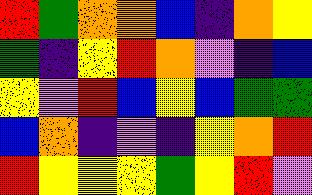[["red", "green", "orange", "orange", "blue", "indigo", "orange", "yellow"], ["green", "indigo", "yellow", "red", "orange", "violet", "indigo", "blue"], ["yellow", "violet", "red", "blue", "yellow", "blue", "green", "green"], ["blue", "orange", "indigo", "violet", "indigo", "yellow", "orange", "red"], ["red", "yellow", "yellow", "yellow", "green", "yellow", "red", "violet"]]